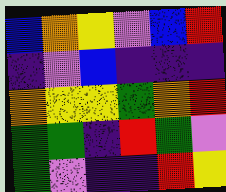[["blue", "orange", "yellow", "violet", "blue", "red"], ["indigo", "violet", "blue", "indigo", "indigo", "indigo"], ["orange", "yellow", "yellow", "green", "orange", "red"], ["green", "green", "indigo", "red", "green", "violet"], ["green", "violet", "indigo", "indigo", "red", "yellow"]]